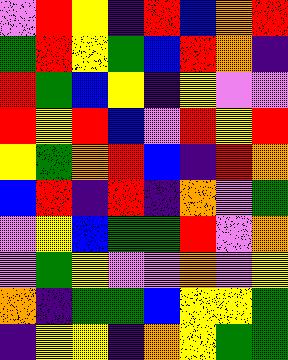[["violet", "red", "yellow", "indigo", "red", "blue", "orange", "red"], ["green", "red", "yellow", "green", "blue", "red", "orange", "indigo"], ["red", "green", "blue", "yellow", "indigo", "yellow", "violet", "violet"], ["red", "yellow", "red", "blue", "violet", "red", "yellow", "red"], ["yellow", "green", "orange", "red", "blue", "indigo", "red", "orange"], ["blue", "red", "indigo", "red", "indigo", "orange", "violet", "green"], ["violet", "yellow", "blue", "green", "green", "red", "violet", "orange"], ["violet", "green", "yellow", "violet", "violet", "orange", "violet", "yellow"], ["orange", "indigo", "green", "green", "blue", "yellow", "yellow", "green"], ["indigo", "yellow", "yellow", "indigo", "orange", "yellow", "green", "green"]]